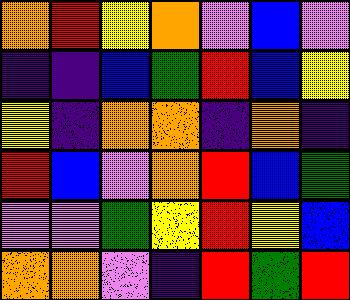[["orange", "red", "yellow", "orange", "violet", "blue", "violet"], ["indigo", "indigo", "blue", "green", "red", "blue", "yellow"], ["yellow", "indigo", "orange", "orange", "indigo", "orange", "indigo"], ["red", "blue", "violet", "orange", "red", "blue", "green"], ["violet", "violet", "green", "yellow", "red", "yellow", "blue"], ["orange", "orange", "violet", "indigo", "red", "green", "red"]]